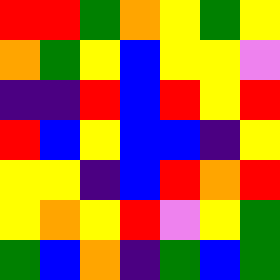[["red", "red", "green", "orange", "yellow", "green", "yellow"], ["orange", "green", "yellow", "blue", "yellow", "yellow", "violet"], ["indigo", "indigo", "red", "blue", "red", "yellow", "red"], ["red", "blue", "yellow", "blue", "blue", "indigo", "yellow"], ["yellow", "yellow", "indigo", "blue", "red", "orange", "red"], ["yellow", "orange", "yellow", "red", "violet", "yellow", "green"], ["green", "blue", "orange", "indigo", "green", "blue", "green"]]